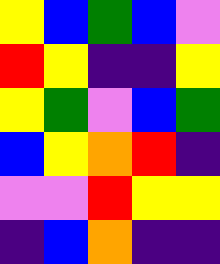[["yellow", "blue", "green", "blue", "violet"], ["red", "yellow", "indigo", "indigo", "yellow"], ["yellow", "green", "violet", "blue", "green"], ["blue", "yellow", "orange", "red", "indigo"], ["violet", "violet", "red", "yellow", "yellow"], ["indigo", "blue", "orange", "indigo", "indigo"]]